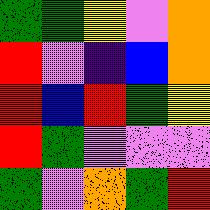[["green", "green", "yellow", "violet", "orange"], ["red", "violet", "indigo", "blue", "orange"], ["red", "blue", "red", "green", "yellow"], ["red", "green", "violet", "violet", "violet"], ["green", "violet", "orange", "green", "red"]]